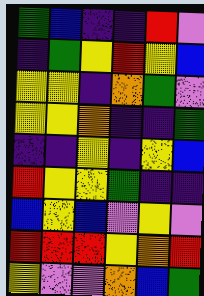[["green", "blue", "indigo", "indigo", "red", "violet"], ["indigo", "green", "yellow", "red", "yellow", "blue"], ["yellow", "yellow", "indigo", "orange", "green", "violet"], ["yellow", "yellow", "orange", "indigo", "indigo", "green"], ["indigo", "indigo", "yellow", "indigo", "yellow", "blue"], ["red", "yellow", "yellow", "green", "indigo", "indigo"], ["blue", "yellow", "blue", "violet", "yellow", "violet"], ["red", "red", "red", "yellow", "orange", "red"], ["yellow", "violet", "violet", "orange", "blue", "green"]]